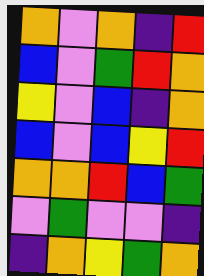[["orange", "violet", "orange", "indigo", "red"], ["blue", "violet", "green", "red", "orange"], ["yellow", "violet", "blue", "indigo", "orange"], ["blue", "violet", "blue", "yellow", "red"], ["orange", "orange", "red", "blue", "green"], ["violet", "green", "violet", "violet", "indigo"], ["indigo", "orange", "yellow", "green", "orange"]]